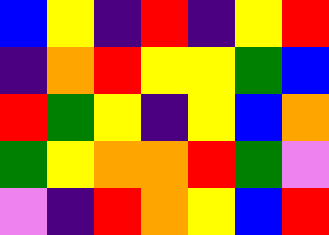[["blue", "yellow", "indigo", "red", "indigo", "yellow", "red"], ["indigo", "orange", "red", "yellow", "yellow", "green", "blue"], ["red", "green", "yellow", "indigo", "yellow", "blue", "orange"], ["green", "yellow", "orange", "orange", "red", "green", "violet"], ["violet", "indigo", "red", "orange", "yellow", "blue", "red"]]